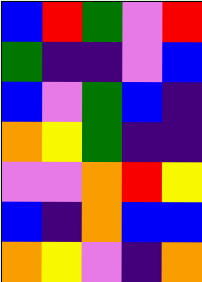[["blue", "red", "green", "violet", "red"], ["green", "indigo", "indigo", "violet", "blue"], ["blue", "violet", "green", "blue", "indigo"], ["orange", "yellow", "green", "indigo", "indigo"], ["violet", "violet", "orange", "red", "yellow"], ["blue", "indigo", "orange", "blue", "blue"], ["orange", "yellow", "violet", "indigo", "orange"]]